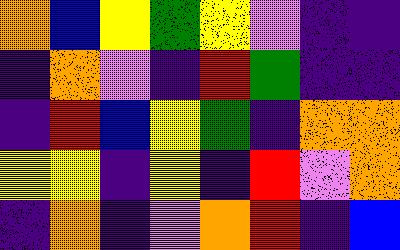[["orange", "blue", "yellow", "green", "yellow", "violet", "indigo", "indigo"], ["indigo", "orange", "violet", "indigo", "red", "green", "indigo", "indigo"], ["indigo", "red", "blue", "yellow", "green", "indigo", "orange", "orange"], ["yellow", "yellow", "indigo", "yellow", "indigo", "red", "violet", "orange"], ["indigo", "orange", "indigo", "violet", "orange", "red", "indigo", "blue"]]